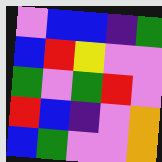[["violet", "blue", "blue", "indigo", "green"], ["blue", "red", "yellow", "violet", "violet"], ["green", "violet", "green", "red", "violet"], ["red", "blue", "indigo", "violet", "orange"], ["blue", "green", "violet", "violet", "orange"]]